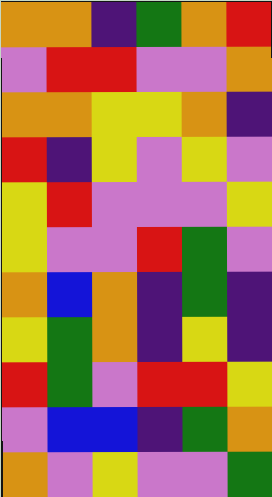[["orange", "orange", "indigo", "green", "orange", "red"], ["violet", "red", "red", "violet", "violet", "orange"], ["orange", "orange", "yellow", "yellow", "orange", "indigo"], ["red", "indigo", "yellow", "violet", "yellow", "violet"], ["yellow", "red", "violet", "violet", "violet", "yellow"], ["yellow", "violet", "violet", "red", "green", "violet"], ["orange", "blue", "orange", "indigo", "green", "indigo"], ["yellow", "green", "orange", "indigo", "yellow", "indigo"], ["red", "green", "violet", "red", "red", "yellow"], ["violet", "blue", "blue", "indigo", "green", "orange"], ["orange", "violet", "yellow", "violet", "violet", "green"]]